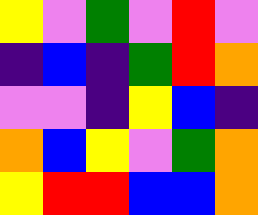[["yellow", "violet", "green", "violet", "red", "violet"], ["indigo", "blue", "indigo", "green", "red", "orange"], ["violet", "violet", "indigo", "yellow", "blue", "indigo"], ["orange", "blue", "yellow", "violet", "green", "orange"], ["yellow", "red", "red", "blue", "blue", "orange"]]